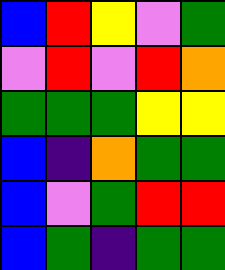[["blue", "red", "yellow", "violet", "green"], ["violet", "red", "violet", "red", "orange"], ["green", "green", "green", "yellow", "yellow"], ["blue", "indigo", "orange", "green", "green"], ["blue", "violet", "green", "red", "red"], ["blue", "green", "indigo", "green", "green"]]